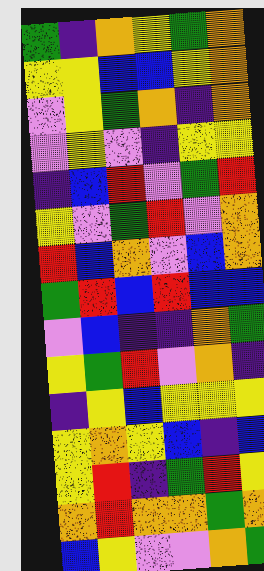[["green", "indigo", "orange", "yellow", "green", "orange"], ["yellow", "yellow", "blue", "blue", "yellow", "orange"], ["violet", "yellow", "green", "orange", "indigo", "orange"], ["violet", "yellow", "violet", "indigo", "yellow", "yellow"], ["indigo", "blue", "red", "violet", "green", "red"], ["yellow", "violet", "green", "red", "violet", "orange"], ["red", "blue", "orange", "violet", "blue", "orange"], ["green", "red", "blue", "red", "blue", "blue"], ["violet", "blue", "indigo", "indigo", "orange", "green"], ["yellow", "green", "red", "violet", "orange", "indigo"], ["indigo", "yellow", "blue", "yellow", "yellow", "yellow"], ["yellow", "orange", "yellow", "blue", "indigo", "blue"], ["yellow", "red", "indigo", "green", "red", "yellow"], ["orange", "red", "orange", "orange", "green", "orange"], ["blue", "yellow", "violet", "violet", "orange", "green"]]